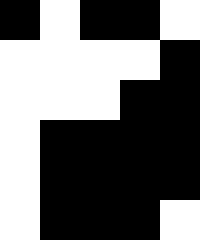[["black", "white", "black", "black", "white"], ["white", "white", "white", "white", "black"], ["white", "white", "white", "black", "black"], ["white", "black", "black", "black", "black"], ["white", "black", "black", "black", "black"], ["white", "black", "black", "black", "white"]]